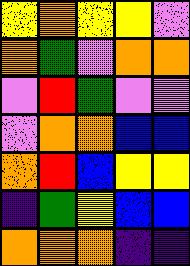[["yellow", "orange", "yellow", "yellow", "violet"], ["orange", "green", "violet", "orange", "orange"], ["violet", "red", "green", "violet", "violet"], ["violet", "orange", "orange", "blue", "blue"], ["orange", "red", "blue", "yellow", "yellow"], ["indigo", "green", "yellow", "blue", "blue"], ["orange", "orange", "orange", "indigo", "indigo"]]